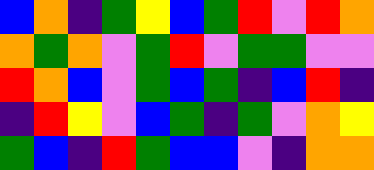[["blue", "orange", "indigo", "green", "yellow", "blue", "green", "red", "violet", "red", "orange"], ["orange", "green", "orange", "violet", "green", "red", "violet", "green", "green", "violet", "violet"], ["red", "orange", "blue", "violet", "green", "blue", "green", "indigo", "blue", "red", "indigo"], ["indigo", "red", "yellow", "violet", "blue", "green", "indigo", "green", "violet", "orange", "yellow"], ["green", "blue", "indigo", "red", "green", "blue", "blue", "violet", "indigo", "orange", "orange"]]